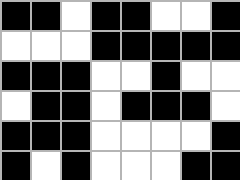[["black", "black", "white", "black", "black", "white", "white", "black"], ["white", "white", "white", "black", "black", "black", "black", "black"], ["black", "black", "black", "white", "white", "black", "white", "white"], ["white", "black", "black", "white", "black", "black", "black", "white"], ["black", "black", "black", "white", "white", "white", "white", "black"], ["black", "white", "black", "white", "white", "white", "black", "black"]]